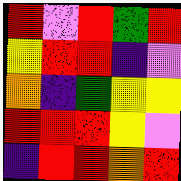[["red", "violet", "red", "green", "red"], ["yellow", "red", "red", "indigo", "violet"], ["orange", "indigo", "green", "yellow", "yellow"], ["red", "red", "red", "yellow", "violet"], ["indigo", "red", "red", "orange", "red"]]